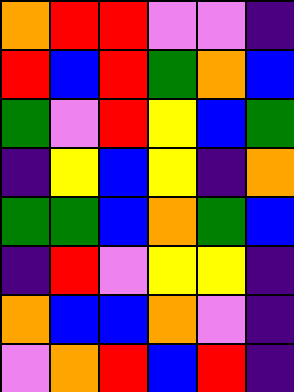[["orange", "red", "red", "violet", "violet", "indigo"], ["red", "blue", "red", "green", "orange", "blue"], ["green", "violet", "red", "yellow", "blue", "green"], ["indigo", "yellow", "blue", "yellow", "indigo", "orange"], ["green", "green", "blue", "orange", "green", "blue"], ["indigo", "red", "violet", "yellow", "yellow", "indigo"], ["orange", "blue", "blue", "orange", "violet", "indigo"], ["violet", "orange", "red", "blue", "red", "indigo"]]